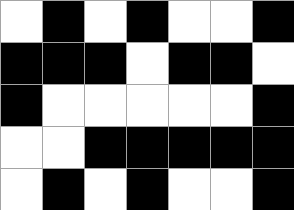[["white", "black", "white", "black", "white", "white", "black"], ["black", "black", "black", "white", "black", "black", "white"], ["black", "white", "white", "white", "white", "white", "black"], ["white", "white", "black", "black", "black", "black", "black"], ["white", "black", "white", "black", "white", "white", "black"]]